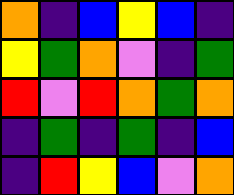[["orange", "indigo", "blue", "yellow", "blue", "indigo"], ["yellow", "green", "orange", "violet", "indigo", "green"], ["red", "violet", "red", "orange", "green", "orange"], ["indigo", "green", "indigo", "green", "indigo", "blue"], ["indigo", "red", "yellow", "blue", "violet", "orange"]]